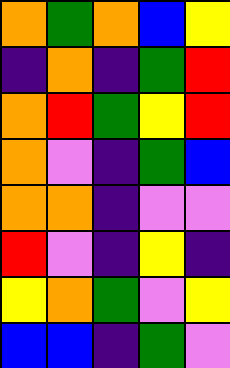[["orange", "green", "orange", "blue", "yellow"], ["indigo", "orange", "indigo", "green", "red"], ["orange", "red", "green", "yellow", "red"], ["orange", "violet", "indigo", "green", "blue"], ["orange", "orange", "indigo", "violet", "violet"], ["red", "violet", "indigo", "yellow", "indigo"], ["yellow", "orange", "green", "violet", "yellow"], ["blue", "blue", "indigo", "green", "violet"]]